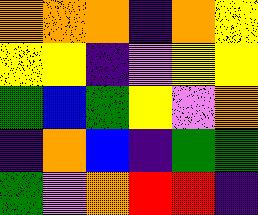[["orange", "orange", "orange", "indigo", "orange", "yellow"], ["yellow", "yellow", "indigo", "violet", "yellow", "yellow"], ["green", "blue", "green", "yellow", "violet", "orange"], ["indigo", "orange", "blue", "indigo", "green", "green"], ["green", "violet", "orange", "red", "red", "indigo"]]